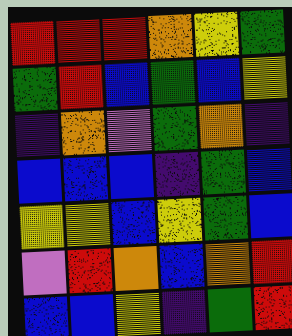[["red", "red", "red", "orange", "yellow", "green"], ["green", "red", "blue", "green", "blue", "yellow"], ["indigo", "orange", "violet", "green", "orange", "indigo"], ["blue", "blue", "blue", "indigo", "green", "blue"], ["yellow", "yellow", "blue", "yellow", "green", "blue"], ["violet", "red", "orange", "blue", "orange", "red"], ["blue", "blue", "yellow", "indigo", "green", "red"]]